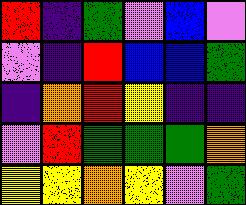[["red", "indigo", "green", "violet", "blue", "violet"], ["violet", "indigo", "red", "blue", "blue", "green"], ["indigo", "orange", "red", "yellow", "indigo", "indigo"], ["violet", "red", "green", "green", "green", "orange"], ["yellow", "yellow", "orange", "yellow", "violet", "green"]]